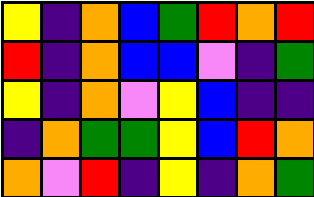[["yellow", "indigo", "orange", "blue", "green", "red", "orange", "red"], ["red", "indigo", "orange", "blue", "blue", "violet", "indigo", "green"], ["yellow", "indigo", "orange", "violet", "yellow", "blue", "indigo", "indigo"], ["indigo", "orange", "green", "green", "yellow", "blue", "red", "orange"], ["orange", "violet", "red", "indigo", "yellow", "indigo", "orange", "green"]]